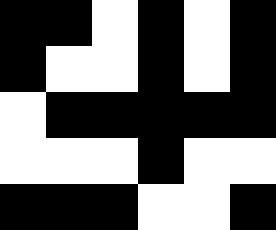[["black", "black", "white", "black", "white", "black"], ["black", "white", "white", "black", "white", "black"], ["white", "black", "black", "black", "black", "black"], ["white", "white", "white", "black", "white", "white"], ["black", "black", "black", "white", "white", "black"]]